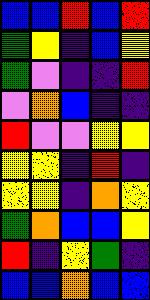[["blue", "blue", "red", "blue", "red"], ["green", "yellow", "indigo", "blue", "yellow"], ["green", "violet", "indigo", "indigo", "red"], ["violet", "orange", "blue", "indigo", "indigo"], ["red", "violet", "violet", "yellow", "yellow"], ["yellow", "yellow", "indigo", "red", "indigo"], ["yellow", "yellow", "indigo", "orange", "yellow"], ["green", "orange", "blue", "blue", "yellow"], ["red", "indigo", "yellow", "green", "indigo"], ["blue", "blue", "orange", "blue", "blue"]]